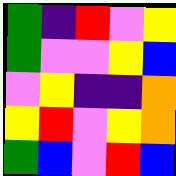[["green", "indigo", "red", "violet", "yellow"], ["green", "violet", "violet", "yellow", "blue"], ["violet", "yellow", "indigo", "indigo", "orange"], ["yellow", "red", "violet", "yellow", "orange"], ["green", "blue", "violet", "red", "blue"]]